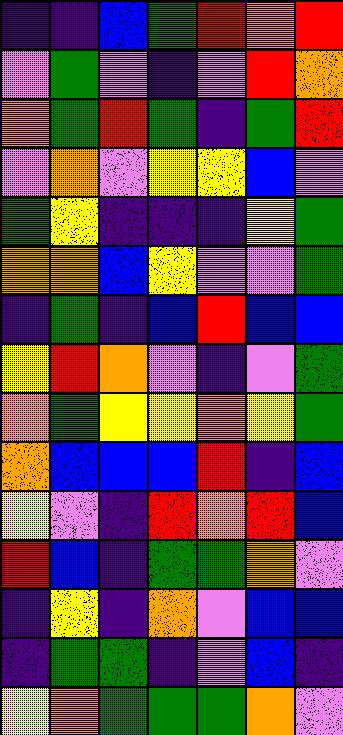[["indigo", "indigo", "blue", "green", "red", "orange", "red"], ["violet", "green", "violet", "indigo", "violet", "red", "orange"], ["orange", "green", "red", "green", "indigo", "green", "red"], ["violet", "orange", "violet", "yellow", "yellow", "blue", "violet"], ["green", "yellow", "indigo", "indigo", "indigo", "yellow", "green"], ["orange", "orange", "blue", "yellow", "violet", "violet", "green"], ["indigo", "green", "indigo", "blue", "red", "blue", "blue"], ["yellow", "red", "orange", "violet", "indigo", "violet", "green"], ["orange", "green", "yellow", "yellow", "orange", "yellow", "green"], ["orange", "blue", "blue", "blue", "red", "indigo", "blue"], ["yellow", "violet", "indigo", "red", "orange", "red", "blue"], ["red", "blue", "indigo", "green", "green", "orange", "violet"], ["indigo", "yellow", "indigo", "orange", "violet", "blue", "blue"], ["indigo", "green", "green", "indigo", "violet", "blue", "indigo"], ["yellow", "orange", "green", "green", "green", "orange", "violet"]]